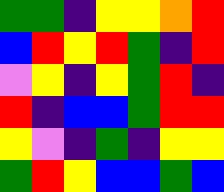[["green", "green", "indigo", "yellow", "yellow", "orange", "red"], ["blue", "red", "yellow", "red", "green", "indigo", "red"], ["violet", "yellow", "indigo", "yellow", "green", "red", "indigo"], ["red", "indigo", "blue", "blue", "green", "red", "red"], ["yellow", "violet", "indigo", "green", "indigo", "yellow", "yellow"], ["green", "red", "yellow", "blue", "blue", "green", "blue"]]